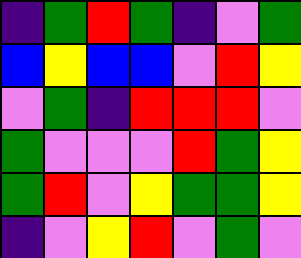[["indigo", "green", "red", "green", "indigo", "violet", "green"], ["blue", "yellow", "blue", "blue", "violet", "red", "yellow"], ["violet", "green", "indigo", "red", "red", "red", "violet"], ["green", "violet", "violet", "violet", "red", "green", "yellow"], ["green", "red", "violet", "yellow", "green", "green", "yellow"], ["indigo", "violet", "yellow", "red", "violet", "green", "violet"]]